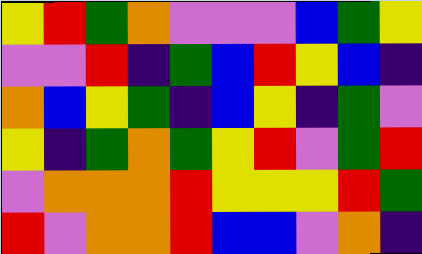[["yellow", "red", "green", "orange", "violet", "violet", "violet", "blue", "green", "yellow"], ["violet", "violet", "red", "indigo", "green", "blue", "red", "yellow", "blue", "indigo"], ["orange", "blue", "yellow", "green", "indigo", "blue", "yellow", "indigo", "green", "violet"], ["yellow", "indigo", "green", "orange", "green", "yellow", "red", "violet", "green", "red"], ["violet", "orange", "orange", "orange", "red", "yellow", "yellow", "yellow", "red", "green"], ["red", "violet", "orange", "orange", "red", "blue", "blue", "violet", "orange", "indigo"]]